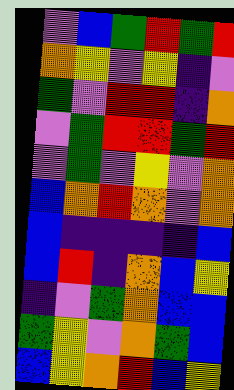[["violet", "blue", "green", "red", "green", "red"], ["orange", "yellow", "violet", "yellow", "indigo", "violet"], ["green", "violet", "red", "red", "indigo", "orange"], ["violet", "green", "red", "red", "green", "red"], ["violet", "green", "violet", "yellow", "violet", "orange"], ["blue", "orange", "red", "orange", "violet", "orange"], ["blue", "indigo", "indigo", "indigo", "indigo", "blue"], ["blue", "red", "indigo", "orange", "blue", "yellow"], ["indigo", "violet", "green", "orange", "blue", "blue"], ["green", "yellow", "violet", "orange", "green", "blue"], ["blue", "yellow", "orange", "red", "blue", "yellow"]]